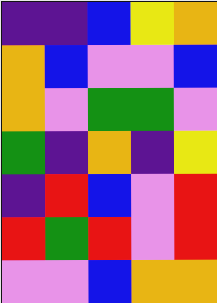[["indigo", "indigo", "blue", "yellow", "orange"], ["orange", "blue", "violet", "violet", "blue"], ["orange", "violet", "green", "green", "violet"], ["green", "indigo", "orange", "indigo", "yellow"], ["indigo", "red", "blue", "violet", "red"], ["red", "green", "red", "violet", "red"], ["violet", "violet", "blue", "orange", "orange"]]